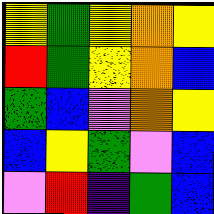[["yellow", "green", "yellow", "orange", "yellow"], ["red", "green", "yellow", "orange", "blue"], ["green", "blue", "violet", "orange", "yellow"], ["blue", "yellow", "green", "violet", "blue"], ["violet", "red", "indigo", "green", "blue"]]